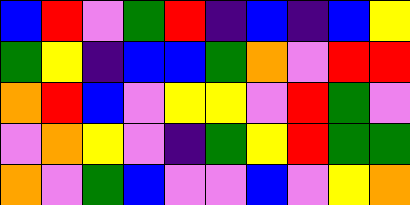[["blue", "red", "violet", "green", "red", "indigo", "blue", "indigo", "blue", "yellow"], ["green", "yellow", "indigo", "blue", "blue", "green", "orange", "violet", "red", "red"], ["orange", "red", "blue", "violet", "yellow", "yellow", "violet", "red", "green", "violet"], ["violet", "orange", "yellow", "violet", "indigo", "green", "yellow", "red", "green", "green"], ["orange", "violet", "green", "blue", "violet", "violet", "blue", "violet", "yellow", "orange"]]